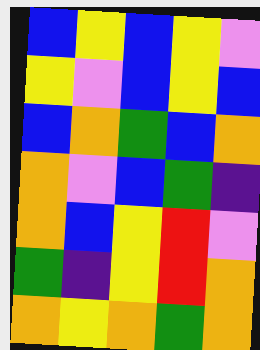[["blue", "yellow", "blue", "yellow", "violet"], ["yellow", "violet", "blue", "yellow", "blue"], ["blue", "orange", "green", "blue", "orange"], ["orange", "violet", "blue", "green", "indigo"], ["orange", "blue", "yellow", "red", "violet"], ["green", "indigo", "yellow", "red", "orange"], ["orange", "yellow", "orange", "green", "orange"]]